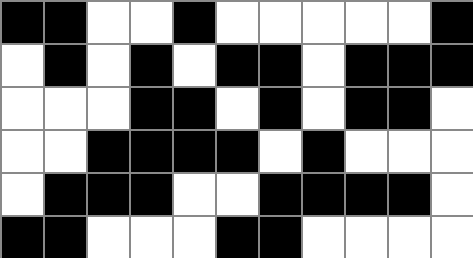[["black", "black", "white", "white", "black", "white", "white", "white", "white", "white", "black"], ["white", "black", "white", "black", "white", "black", "black", "white", "black", "black", "black"], ["white", "white", "white", "black", "black", "white", "black", "white", "black", "black", "white"], ["white", "white", "black", "black", "black", "black", "white", "black", "white", "white", "white"], ["white", "black", "black", "black", "white", "white", "black", "black", "black", "black", "white"], ["black", "black", "white", "white", "white", "black", "black", "white", "white", "white", "white"]]